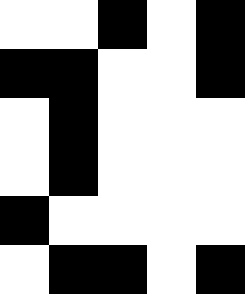[["white", "white", "black", "white", "black"], ["black", "black", "white", "white", "black"], ["white", "black", "white", "white", "white"], ["white", "black", "white", "white", "white"], ["black", "white", "white", "white", "white"], ["white", "black", "black", "white", "black"]]